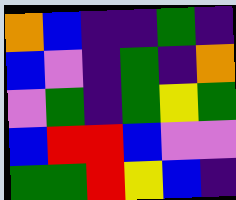[["orange", "blue", "indigo", "indigo", "green", "indigo"], ["blue", "violet", "indigo", "green", "indigo", "orange"], ["violet", "green", "indigo", "green", "yellow", "green"], ["blue", "red", "red", "blue", "violet", "violet"], ["green", "green", "red", "yellow", "blue", "indigo"]]